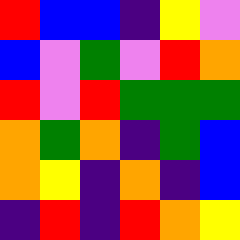[["red", "blue", "blue", "indigo", "yellow", "violet"], ["blue", "violet", "green", "violet", "red", "orange"], ["red", "violet", "red", "green", "green", "green"], ["orange", "green", "orange", "indigo", "green", "blue"], ["orange", "yellow", "indigo", "orange", "indigo", "blue"], ["indigo", "red", "indigo", "red", "orange", "yellow"]]